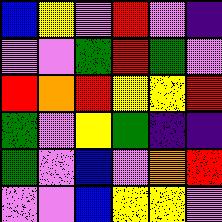[["blue", "yellow", "violet", "red", "violet", "indigo"], ["violet", "violet", "green", "red", "green", "violet"], ["red", "orange", "red", "yellow", "yellow", "red"], ["green", "violet", "yellow", "green", "indigo", "indigo"], ["green", "violet", "blue", "violet", "orange", "red"], ["violet", "violet", "blue", "yellow", "yellow", "violet"]]